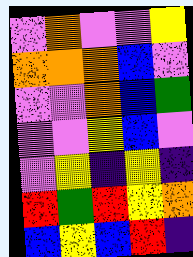[["violet", "orange", "violet", "violet", "yellow"], ["orange", "orange", "orange", "blue", "violet"], ["violet", "violet", "orange", "blue", "green"], ["violet", "violet", "yellow", "blue", "violet"], ["violet", "yellow", "indigo", "yellow", "indigo"], ["red", "green", "red", "yellow", "orange"], ["blue", "yellow", "blue", "red", "indigo"]]